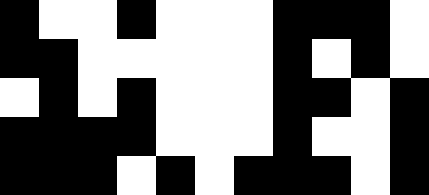[["black", "white", "white", "black", "white", "white", "white", "black", "black", "black", "white"], ["black", "black", "white", "white", "white", "white", "white", "black", "white", "black", "white"], ["white", "black", "white", "black", "white", "white", "white", "black", "black", "white", "black"], ["black", "black", "black", "black", "white", "white", "white", "black", "white", "white", "black"], ["black", "black", "black", "white", "black", "white", "black", "black", "black", "white", "black"]]